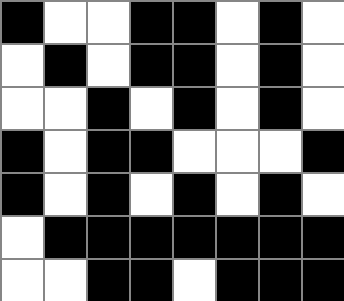[["black", "white", "white", "black", "black", "white", "black", "white"], ["white", "black", "white", "black", "black", "white", "black", "white"], ["white", "white", "black", "white", "black", "white", "black", "white"], ["black", "white", "black", "black", "white", "white", "white", "black"], ["black", "white", "black", "white", "black", "white", "black", "white"], ["white", "black", "black", "black", "black", "black", "black", "black"], ["white", "white", "black", "black", "white", "black", "black", "black"]]